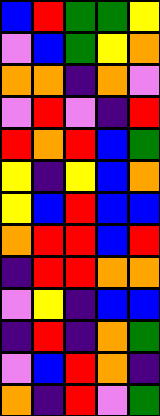[["blue", "red", "green", "green", "yellow"], ["violet", "blue", "green", "yellow", "orange"], ["orange", "orange", "indigo", "orange", "violet"], ["violet", "red", "violet", "indigo", "red"], ["red", "orange", "red", "blue", "green"], ["yellow", "indigo", "yellow", "blue", "orange"], ["yellow", "blue", "red", "blue", "blue"], ["orange", "red", "red", "blue", "red"], ["indigo", "red", "red", "orange", "orange"], ["violet", "yellow", "indigo", "blue", "blue"], ["indigo", "red", "indigo", "orange", "green"], ["violet", "blue", "red", "orange", "indigo"], ["orange", "indigo", "red", "violet", "green"]]